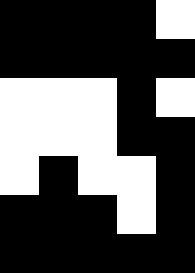[["black", "black", "black", "black", "white"], ["black", "black", "black", "black", "black"], ["white", "white", "white", "black", "white"], ["white", "white", "white", "black", "black"], ["white", "black", "white", "white", "black"], ["black", "black", "black", "white", "black"], ["black", "black", "black", "black", "black"]]